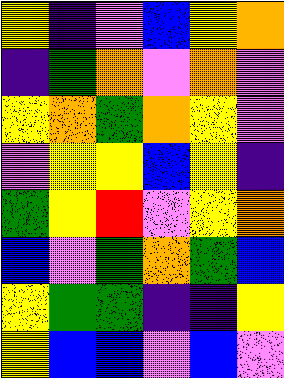[["yellow", "indigo", "violet", "blue", "yellow", "orange"], ["indigo", "green", "orange", "violet", "orange", "violet"], ["yellow", "orange", "green", "orange", "yellow", "violet"], ["violet", "yellow", "yellow", "blue", "yellow", "indigo"], ["green", "yellow", "red", "violet", "yellow", "orange"], ["blue", "violet", "green", "orange", "green", "blue"], ["yellow", "green", "green", "indigo", "indigo", "yellow"], ["yellow", "blue", "blue", "violet", "blue", "violet"]]